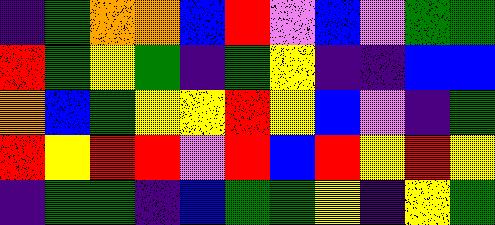[["indigo", "green", "orange", "orange", "blue", "red", "violet", "blue", "violet", "green", "green"], ["red", "green", "yellow", "green", "indigo", "green", "yellow", "indigo", "indigo", "blue", "blue"], ["orange", "blue", "green", "yellow", "yellow", "red", "yellow", "blue", "violet", "indigo", "green"], ["red", "yellow", "red", "red", "violet", "red", "blue", "red", "yellow", "red", "yellow"], ["indigo", "green", "green", "indigo", "blue", "green", "green", "yellow", "indigo", "yellow", "green"]]